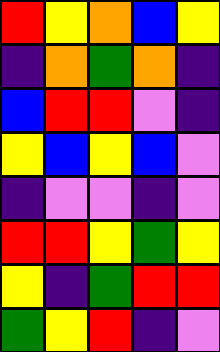[["red", "yellow", "orange", "blue", "yellow"], ["indigo", "orange", "green", "orange", "indigo"], ["blue", "red", "red", "violet", "indigo"], ["yellow", "blue", "yellow", "blue", "violet"], ["indigo", "violet", "violet", "indigo", "violet"], ["red", "red", "yellow", "green", "yellow"], ["yellow", "indigo", "green", "red", "red"], ["green", "yellow", "red", "indigo", "violet"]]